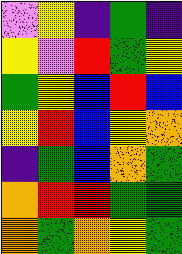[["violet", "yellow", "indigo", "green", "indigo"], ["yellow", "violet", "red", "green", "yellow"], ["green", "yellow", "blue", "red", "blue"], ["yellow", "red", "blue", "yellow", "orange"], ["indigo", "green", "blue", "orange", "green"], ["orange", "red", "red", "green", "green"], ["orange", "green", "orange", "yellow", "green"]]